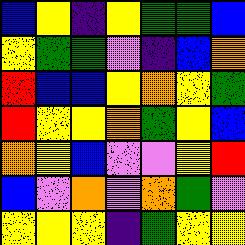[["blue", "yellow", "indigo", "yellow", "green", "green", "blue"], ["yellow", "green", "green", "violet", "indigo", "blue", "orange"], ["red", "blue", "blue", "yellow", "orange", "yellow", "green"], ["red", "yellow", "yellow", "orange", "green", "yellow", "blue"], ["orange", "yellow", "blue", "violet", "violet", "yellow", "red"], ["blue", "violet", "orange", "violet", "orange", "green", "violet"], ["yellow", "yellow", "yellow", "indigo", "green", "yellow", "yellow"]]